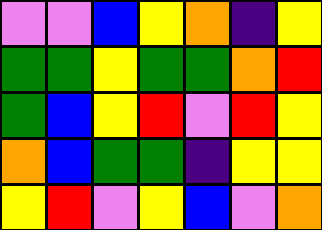[["violet", "violet", "blue", "yellow", "orange", "indigo", "yellow"], ["green", "green", "yellow", "green", "green", "orange", "red"], ["green", "blue", "yellow", "red", "violet", "red", "yellow"], ["orange", "blue", "green", "green", "indigo", "yellow", "yellow"], ["yellow", "red", "violet", "yellow", "blue", "violet", "orange"]]